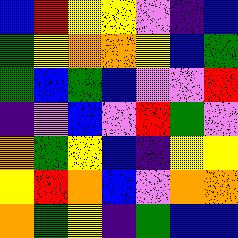[["blue", "red", "yellow", "yellow", "violet", "indigo", "blue"], ["green", "yellow", "orange", "orange", "yellow", "blue", "green"], ["green", "blue", "green", "blue", "violet", "violet", "red"], ["indigo", "violet", "blue", "violet", "red", "green", "violet"], ["orange", "green", "yellow", "blue", "indigo", "yellow", "yellow"], ["yellow", "red", "orange", "blue", "violet", "orange", "orange"], ["orange", "green", "yellow", "indigo", "green", "blue", "blue"]]